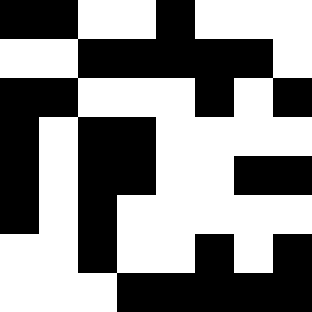[["black", "black", "white", "white", "black", "white", "white", "white"], ["white", "white", "black", "black", "black", "black", "black", "white"], ["black", "black", "white", "white", "white", "black", "white", "black"], ["black", "white", "black", "black", "white", "white", "white", "white"], ["black", "white", "black", "black", "white", "white", "black", "black"], ["black", "white", "black", "white", "white", "white", "white", "white"], ["white", "white", "black", "white", "white", "black", "white", "black"], ["white", "white", "white", "black", "black", "black", "black", "black"]]